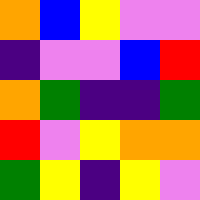[["orange", "blue", "yellow", "violet", "violet"], ["indigo", "violet", "violet", "blue", "red"], ["orange", "green", "indigo", "indigo", "green"], ["red", "violet", "yellow", "orange", "orange"], ["green", "yellow", "indigo", "yellow", "violet"]]